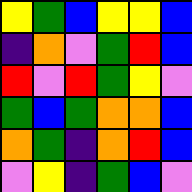[["yellow", "green", "blue", "yellow", "yellow", "blue"], ["indigo", "orange", "violet", "green", "red", "blue"], ["red", "violet", "red", "green", "yellow", "violet"], ["green", "blue", "green", "orange", "orange", "blue"], ["orange", "green", "indigo", "orange", "red", "blue"], ["violet", "yellow", "indigo", "green", "blue", "violet"]]